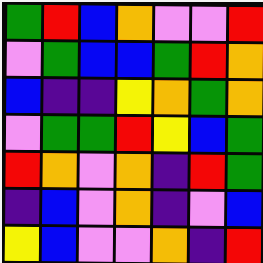[["green", "red", "blue", "orange", "violet", "violet", "red"], ["violet", "green", "blue", "blue", "green", "red", "orange"], ["blue", "indigo", "indigo", "yellow", "orange", "green", "orange"], ["violet", "green", "green", "red", "yellow", "blue", "green"], ["red", "orange", "violet", "orange", "indigo", "red", "green"], ["indigo", "blue", "violet", "orange", "indigo", "violet", "blue"], ["yellow", "blue", "violet", "violet", "orange", "indigo", "red"]]